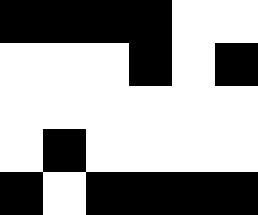[["black", "black", "black", "black", "white", "white"], ["white", "white", "white", "black", "white", "black"], ["white", "white", "white", "white", "white", "white"], ["white", "black", "white", "white", "white", "white"], ["black", "white", "black", "black", "black", "black"]]